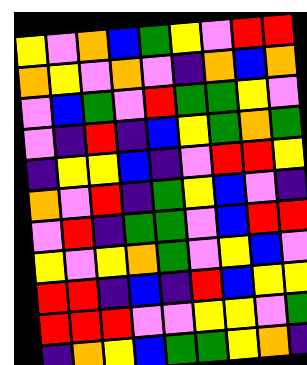[["yellow", "violet", "orange", "blue", "green", "yellow", "violet", "red", "red"], ["orange", "yellow", "violet", "orange", "violet", "indigo", "orange", "blue", "orange"], ["violet", "blue", "green", "violet", "red", "green", "green", "yellow", "violet"], ["violet", "indigo", "red", "indigo", "blue", "yellow", "green", "orange", "green"], ["indigo", "yellow", "yellow", "blue", "indigo", "violet", "red", "red", "yellow"], ["orange", "violet", "red", "indigo", "green", "yellow", "blue", "violet", "indigo"], ["violet", "red", "indigo", "green", "green", "violet", "blue", "red", "red"], ["yellow", "violet", "yellow", "orange", "green", "violet", "yellow", "blue", "violet"], ["red", "red", "indigo", "blue", "indigo", "red", "blue", "yellow", "yellow"], ["red", "red", "red", "violet", "violet", "yellow", "yellow", "violet", "green"], ["indigo", "orange", "yellow", "blue", "green", "green", "yellow", "orange", "indigo"]]